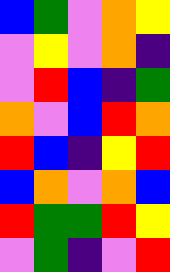[["blue", "green", "violet", "orange", "yellow"], ["violet", "yellow", "violet", "orange", "indigo"], ["violet", "red", "blue", "indigo", "green"], ["orange", "violet", "blue", "red", "orange"], ["red", "blue", "indigo", "yellow", "red"], ["blue", "orange", "violet", "orange", "blue"], ["red", "green", "green", "red", "yellow"], ["violet", "green", "indigo", "violet", "red"]]